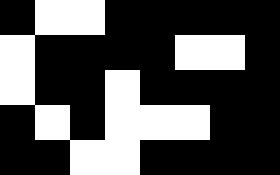[["black", "white", "white", "black", "black", "black", "black", "black"], ["white", "black", "black", "black", "black", "white", "white", "black"], ["white", "black", "black", "white", "black", "black", "black", "black"], ["black", "white", "black", "white", "white", "white", "black", "black"], ["black", "black", "white", "white", "black", "black", "black", "black"]]